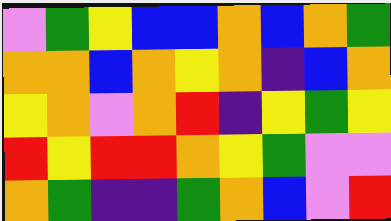[["violet", "green", "yellow", "blue", "blue", "orange", "blue", "orange", "green"], ["orange", "orange", "blue", "orange", "yellow", "orange", "indigo", "blue", "orange"], ["yellow", "orange", "violet", "orange", "red", "indigo", "yellow", "green", "yellow"], ["red", "yellow", "red", "red", "orange", "yellow", "green", "violet", "violet"], ["orange", "green", "indigo", "indigo", "green", "orange", "blue", "violet", "red"]]